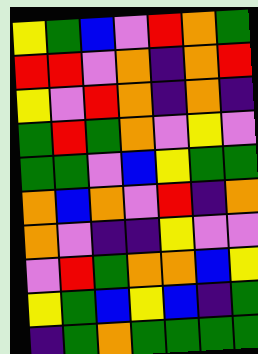[["yellow", "green", "blue", "violet", "red", "orange", "green"], ["red", "red", "violet", "orange", "indigo", "orange", "red"], ["yellow", "violet", "red", "orange", "indigo", "orange", "indigo"], ["green", "red", "green", "orange", "violet", "yellow", "violet"], ["green", "green", "violet", "blue", "yellow", "green", "green"], ["orange", "blue", "orange", "violet", "red", "indigo", "orange"], ["orange", "violet", "indigo", "indigo", "yellow", "violet", "violet"], ["violet", "red", "green", "orange", "orange", "blue", "yellow"], ["yellow", "green", "blue", "yellow", "blue", "indigo", "green"], ["indigo", "green", "orange", "green", "green", "green", "green"]]